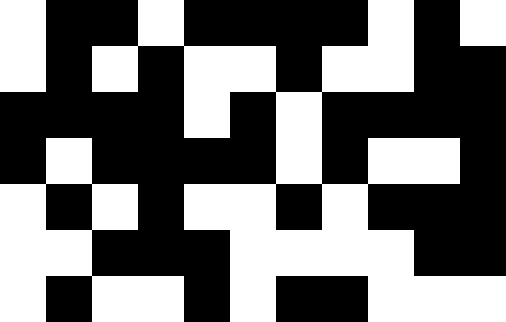[["white", "black", "black", "white", "black", "black", "black", "black", "white", "black", "white"], ["white", "black", "white", "black", "white", "white", "black", "white", "white", "black", "black"], ["black", "black", "black", "black", "white", "black", "white", "black", "black", "black", "black"], ["black", "white", "black", "black", "black", "black", "white", "black", "white", "white", "black"], ["white", "black", "white", "black", "white", "white", "black", "white", "black", "black", "black"], ["white", "white", "black", "black", "black", "white", "white", "white", "white", "black", "black"], ["white", "black", "white", "white", "black", "white", "black", "black", "white", "white", "white"]]